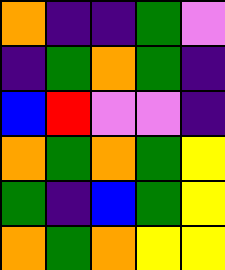[["orange", "indigo", "indigo", "green", "violet"], ["indigo", "green", "orange", "green", "indigo"], ["blue", "red", "violet", "violet", "indigo"], ["orange", "green", "orange", "green", "yellow"], ["green", "indigo", "blue", "green", "yellow"], ["orange", "green", "orange", "yellow", "yellow"]]